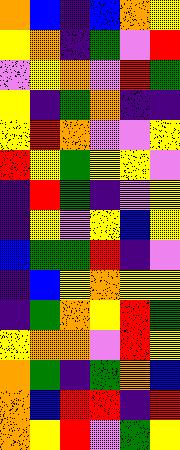[["orange", "blue", "indigo", "blue", "orange", "yellow"], ["yellow", "orange", "indigo", "green", "violet", "red"], ["violet", "yellow", "orange", "violet", "red", "green"], ["yellow", "indigo", "green", "orange", "indigo", "indigo"], ["yellow", "red", "orange", "violet", "violet", "yellow"], ["red", "yellow", "green", "yellow", "yellow", "violet"], ["indigo", "red", "green", "indigo", "violet", "yellow"], ["indigo", "yellow", "violet", "yellow", "blue", "yellow"], ["blue", "green", "green", "red", "indigo", "violet"], ["indigo", "blue", "yellow", "orange", "yellow", "yellow"], ["indigo", "green", "orange", "yellow", "red", "green"], ["yellow", "orange", "orange", "violet", "red", "yellow"], ["orange", "green", "indigo", "green", "orange", "blue"], ["orange", "blue", "red", "red", "indigo", "red"], ["orange", "yellow", "red", "violet", "green", "yellow"]]